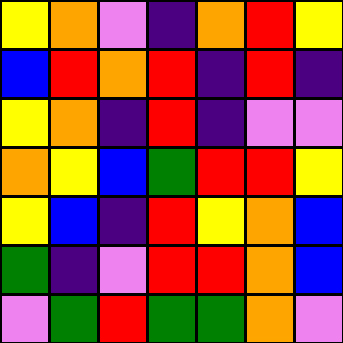[["yellow", "orange", "violet", "indigo", "orange", "red", "yellow"], ["blue", "red", "orange", "red", "indigo", "red", "indigo"], ["yellow", "orange", "indigo", "red", "indigo", "violet", "violet"], ["orange", "yellow", "blue", "green", "red", "red", "yellow"], ["yellow", "blue", "indigo", "red", "yellow", "orange", "blue"], ["green", "indigo", "violet", "red", "red", "orange", "blue"], ["violet", "green", "red", "green", "green", "orange", "violet"]]